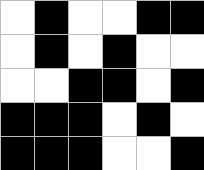[["white", "black", "white", "white", "black", "black"], ["white", "black", "white", "black", "white", "white"], ["white", "white", "black", "black", "white", "black"], ["black", "black", "black", "white", "black", "white"], ["black", "black", "black", "white", "white", "black"]]